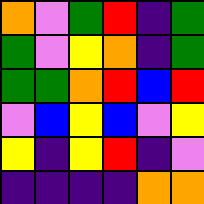[["orange", "violet", "green", "red", "indigo", "green"], ["green", "violet", "yellow", "orange", "indigo", "green"], ["green", "green", "orange", "red", "blue", "red"], ["violet", "blue", "yellow", "blue", "violet", "yellow"], ["yellow", "indigo", "yellow", "red", "indigo", "violet"], ["indigo", "indigo", "indigo", "indigo", "orange", "orange"]]